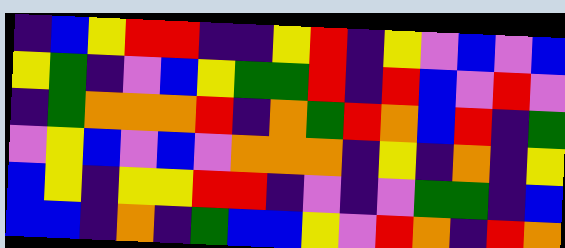[["indigo", "blue", "yellow", "red", "red", "indigo", "indigo", "yellow", "red", "indigo", "yellow", "violet", "blue", "violet", "blue"], ["yellow", "green", "indigo", "violet", "blue", "yellow", "green", "green", "red", "indigo", "red", "blue", "violet", "red", "violet"], ["indigo", "green", "orange", "orange", "orange", "red", "indigo", "orange", "green", "red", "orange", "blue", "red", "indigo", "green"], ["violet", "yellow", "blue", "violet", "blue", "violet", "orange", "orange", "orange", "indigo", "yellow", "indigo", "orange", "indigo", "yellow"], ["blue", "yellow", "indigo", "yellow", "yellow", "red", "red", "indigo", "violet", "indigo", "violet", "green", "green", "indigo", "blue"], ["blue", "blue", "indigo", "orange", "indigo", "green", "blue", "blue", "yellow", "violet", "red", "orange", "indigo", "red", "orange"]]